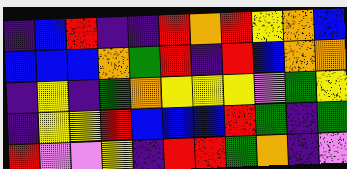[["indigo", "blue", "red", "indigo", "indigo", "red", "orange", "red", "yellow", "orange", "blue"], ["blue", "blue", "blue", "orange", "green", "red", "indigo", "red", "blue", "orange", "orange"], ["indigo", "yellow", "indigo", "green", "orange", "yellow", "yellow", "yellow", "violet", "green", "yellow"], ["indigo", "yellow", "yellow", "red", "blue", "blue", "blue", "red", "green", "indigo", "green"], ["red", "violet", "violet", "yellow", "indigo", "red", "red", "green", "orange", "indigo", "violet"]]